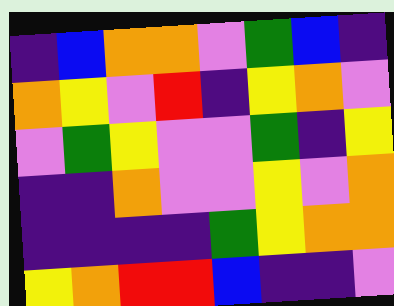[["indigo", "blue", "orange", "orange", "violet", "green", "blue", "indigo"], ["orange", "yellow", "violet", "red", "indigo", "yellow", "orange", "violet"], ["violet", "green", "yellow", "violet", "violet", "green", "indigo", "yellow"], ["indigo", "indigo", "orange", "violet", "violet", "yellow", "violet", "orange"], ["indigo", "indigo", "indigo", "indigo", "green", "yellow", "orange", "orange"], ["yellow", "orange", "red", "red", "blue", "indigo", "indigo", "violet"]]